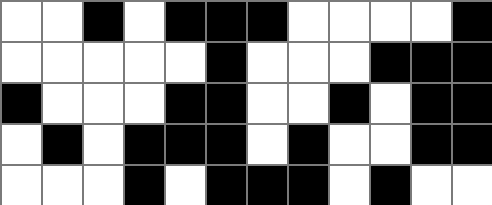[["white", "white", "black", "white", "black", "black", "black", "white", "white", "white", "white", "black"], ["white", "white", "white", "white", "white", "black", "white", "white", "white", "black", "black", "black"], ["black", "white", "white", "white", "black", "black", "white", "white", "black", "white", "black", "black"], ["white", "black", "white", "black", "black", "black", "white", "black", "white", "white", "black", "black"], ["white", "white", "white", "black", "white", "black", "black", "black", "white", "black", "white", "white"]]